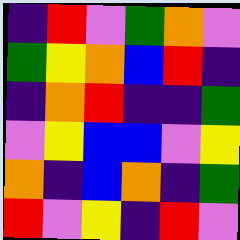[["indigo", "red", "violet", "green", "orange", "violet"], ["green", "yellow", "orange", "blue", "red", "indigo"], ["indigo", "orange", "red", "indigo", "indigo", "green"], ["violet", "yellow", "blue", "blue", "violet", "yellow"], ["orange", "indigo", "blue", "orange", "indigo", "green"], ["red", "violet", "yellow", "indigo", "red", "violet"]]